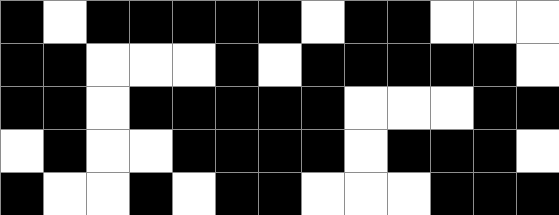[["black", "white", "black", "black", "black", "black", "black", "white", "black", "black", "white", "white", "white"], ["black", "black", "white", "white", "white", "black", "white", "black", "black", "black", "black", "black", "white"], ["black", "black", "white", "black", "black", "black", "black", "black", "white", "white", "white", "black", "black"], ["white", "black", "white", "white", "black", "black", "black", "black", "white", "black", "black", "black", "white"], ["black", "white", "white", "black", "white", "black", "black", "white", "white", "white", "black", "black", "black"]]